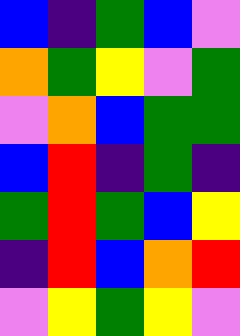[["blue", "indigo", "green", "blue", "violet"], ["orange", "green", "yellow", "violet", "green"], ["violet", "orange", "blue", "green", "green"], ["blue", "red", "indigo", "green", "indigo"], ["green", "red", "green", "blue", "yellow"], ["indigo", "red", "blue", "orange", "red"], ["violet", "yellow", "green", "yellow", "violet"]]